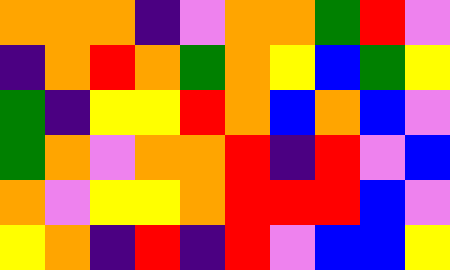[["orange", "orange", "orange", "indigo", "violet", "orange", "orange", "green", "red", "violet"], ["indigo", "orange", "red", "orange", "green", "orange", "yellow", "blue", "green", "yellow"], ["green", "indigo", "yellow", "yellow", "red", "orange", "blue", "orange", "blue", "violet"], ["green", "orange", "violet", "orange", "orange", "red", "indigo", "red", "violet", "blue"], ["orange", "violet", "yellow", "yellow", "orange", "red", "red", "red", "blue", "violet"], ["yellow", "orange", "indigo", "red", "indigo", "red", "violet", "blue", "blue", "yellow"]]